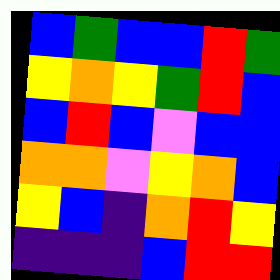[["blue", "green", "blue", "blue", "red", "green"], ["yellow", "orange", "yellow", "green", "red", "blue"], ["blue", "red", "blue", "violet", "blue", "blue"], ["orange", "orange", "violet", "yellow", "orange", "blue"], ["yellow", "blue", "indigo", "orange", "red", "yellow"], ["indigo", "indigo", "indigo", "blue", "red", "red"]]